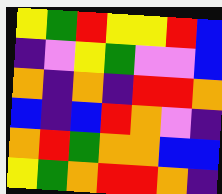[["yellow", "green", "red", "yellow", "yellow", "red", "blue"], ["indigo", "violet", "yellow", "green", "violet", "violet", "blue"], ["orange", "indigo", "orange", "indigo", "red", "red", "orange"], ["blue", "indigo", "blue", "red", "orange", "violet", "indigo"], ["orange", "red", "green", "orange", "orange", "blue", "blue"], ["yellow", "green", "orange", "red", "red", "orange", "indigo"]]